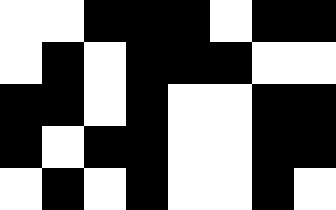[["white", "white", "black", "black", "black", "white", "black", "black"], ["white", "black", "white", "black", "black", "black", "white", "white"], ["black", "black", "white", "black", "white", "white", "black", "black"], ["black", "white", "black", "black", "white", "white", "black", "black"], ["white", "black", "white", "black", "white", "white", "black", "white"]]